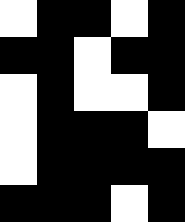[["white", "black", "black", "white", "black"], ["black", "black", "white", "black", "black"], ["white", "black", "white", "white", "black"], ["white", "black", "black", "black", "white"], ["white", "black", "black", "black", "black"], ["black", "black", "black", "white", "black"]]